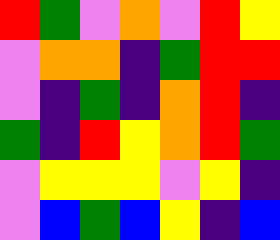[["red", "green", "violet", "orange", "violet", "red", "yellow"], ["violet", "orange", "orange", "indigo", "green", "red", "red"], ["violet", "indigo", "green", "indigo", "orange", "red", "indigo"], ["green", "indigo", "red", "yellow", "orange", "red", "green"], ["violet", "yellow", "yellow", "yellow", "violet", "yellow", "indigo"], ["violet", "blue", "green", "blue", "yellow", "indigo", "blue"]]